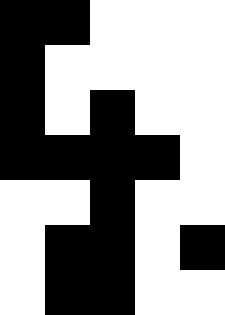[["black", "black", "white", "white", "white"], ["black", "white", "white", "white", "white"], ["black", "white", "black", "white", "white"], ["black", "black", "black", "black", "white"], ["white", "white", "black", "white", "white"], ["white", "black", "black", "white", "black"], ["white", "black", "black", "white", "white"]]